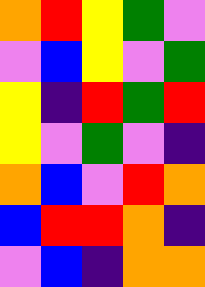[["orange", "red", "yellow", "green", "violet"], ["violet", "blue", "yellow", "violet", "green"], ["yellow", "indigo", "red", "green", "red"], ["yellow", "violet", "green", "violet", "indigo"], ["orange", "blue", "violet", "red", "orange"], ["blue", "red", "red", "orange", "indigo"], ["violet", "blue", "indigo", "orange", "orange"]]